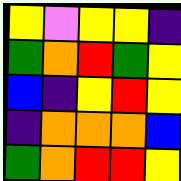[["yellow", "violet", "yellow", "yellow", "indigo"], ["green", "orange", "red", "green", "yellow"], ["blue", "indigo", "yellow", "red", "yellow"], ["indigo", "orange", "orange", "orange", "blue"], ["green", "orange", "red", "red", "yellow"]]